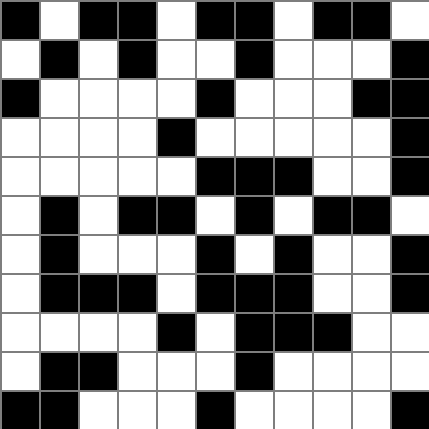[["black", "white", "black", "black", "white", "black", "black", "white", "black", "black", "white"], ["white", "black", "white", "black", "white", "white", "black", "white", "white", "white", "black"], ["black", "white", "white", "white", "white", "black", "white", "white", "white", "black", "black"], ["white", "white", "white", "white", "black", "white", "white", "white", "white", "white", "black"], ["white", "white", "white", "white", "white", "black", "black", "black", "white", "white", "black"], ["white", "black", "white", "black", "black", "white", "black", "white", "black", "black", "white"], ["white", "black", "white", "white", "white", "black", "white", "black", "white", "white", "black"], ["white", "black", "black", "black", "white", "black", "black", "black", "white", "white", "black"], ["white", "white", "white", "white", "black", "white", "black", "black", "black", "white", "white"], ["white", "black", "black", "white", "white", "white", "black", "white", "white", "white", "white"], ["black", "black", "white", "white", "white", "black", "white", "white", "white", "white", "black"]]